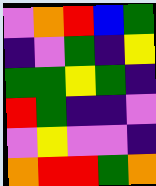[["violet", "orange", "red", "blue", "green"], ["indigo", "violet", "green", "indigo", "yellow"], ["green", "green", "yellow", "green", "indigo"], ["red", "green", "indigo", "indigo", "violet"], ["violet", "yellow", "violet", "violet", "indigo"], ["orange", "red", "red", "green", "orange"]]